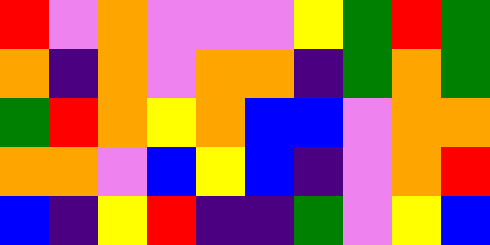[["red", "violet", "orange", "violet", "violet", "violet", "yellow", "green", "red", "green"], ["orange", "indigo", "orange", "violet", "orange", "orange", "indigo", "green", "orange", "green"], ["green", "red", "orange", "yellow", "orange", "blue", "blue", "violet", "orange", "orange"], ["orange", "orange", "violet", "blue", "yellow", "blue", "indigo", "violet", "orange", "red"], ["blue", "indigo", "yellow", "red", "indigo", "indigo", "green", "violet", "yellow", "blue"]]